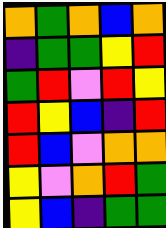[["orange", "green", "orange", "blue", "orange"], ["indigo", "green", "green", "yellow", "red"], ["green", "red", "violet", "red", "yellow"], ["red", "yellow", "blue", "indigo", "red"], ["red", "blue", "violet", "orange", "orange"], ["yellow", "violet", "orange", "red", "green"], ["yellow", "blue", "indigo", "green", "green"]]